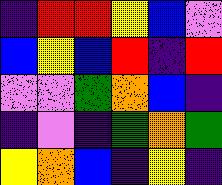[["indigo", "red", "red", "yellow", "blue", "violet"], ["blue", "yellow", "blue", "red", "indigo", "red"], ["violet", "violet", "green", "orange", "blue", "indigo"], ["indigo", "violet", "indigo", "green", "orange", "green"], ["yellow", "orange", "blue", "indigo", "yellow", "indigo"]]